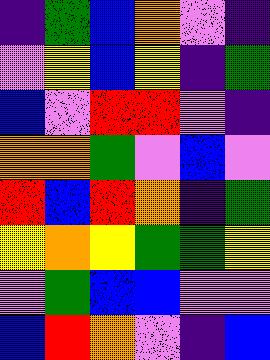[["indigo", "green", "blue", "orange", "violet", "indigo"], ["violet", "yellow", "blue", "yellow", "indigo", "green"], ["blue", "violet", "red", "red", "violet", "indigo"], ["orange", "orange", "green", "violet", "blue", "violet"], ["red", "blue", "red", "orange", "indigo", "green"], ["yellow", "orange", "yellow", "green", "green", "yellow"], ["violet", "green", "blue", "blue", "violet", "violet"], ["blue", "red", "orange", "violet", "indigo", "blue"]]